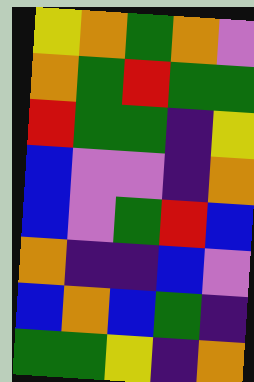[["yellow", "orange", "green", "orange", "violet"], ["orange", "green", "red", "green", "green"], ["red", "green", "green", "indigo", "yellow"], ["blue", "violet", "violet", "indigo", "orange"], ["blue", "violet", "green", "red", "blue"], ["orange", "indigo", "indigo", "blue", "violet"], ["blue", "orange", "blue", "green", "indigo"], ["green", "green", "yellow", "indigo", "orange"]]